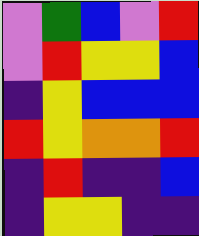[["violet", "green", "blue", "violet", "red"], ["violet", "red", "yellow", "yellow", "blue"], ["indigo", "yellow", "blue", "blue", "blue"], ["red", "yellow", "orange", "orange", "red"], ["indigo", "red", "indigo", "indigo", "blue"], ["indigo", "yellow", "yellow", "indigo", "indigo"]]